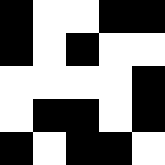[["black", "white", "white", "black", "black"], ["black", "white", "black", "white", "white"], ["white", "white", "white", "white", "black"], ["white", "black", "black", "white", "black"], ["black", "white", "black", "black", "white"]]